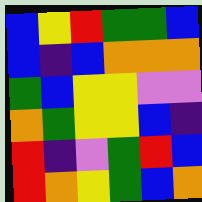[["blue", "yellow", "red", "green", "green", "blue"], ["blue", "indigo", "blue", "orange", "orange", "orange"], ["green", "blue", "yellow", "yellow", "violet", "violet"], ["orange", "green", "yellow", "yellow", "blue", "indigo"], ["red", "indigo", "violet", "green", "red", "blue"], ["red", "orange", "yellow", "green", "blue", "orange"]]